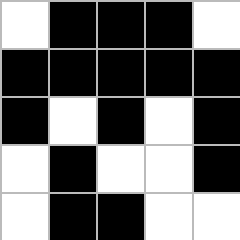[["white", "black", "black", "black", "white"], ["black", "black", "black", "black", "black"], ["black", "white", "black", "white", "black"], ["white", "black", "white", "white", "black"], ["white", "black", "black", "white", "white"]]